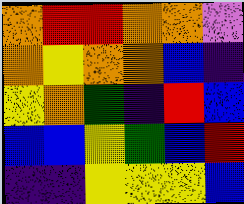[["orange", "red", "red", "orange", "orange", "violet"], ["orange", "yellow", "orange", "orange", "blue", "indigo"], ["yellow", "orange", "green", "indigo", "red", "blue"], ["blue", "blue", "yellow", "green", "blue", "red"], ["indigo", "indigo", "yellow", "yellow", "yellow", "blue"]]